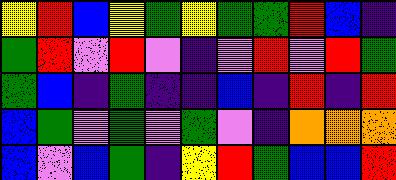[["yellow", "red", "blue", "yellow", "green", "yellow", "green", "green", "red", "blue", "indigo"], ["green", "red", "violet", "red", "violet", "indigo", "violet", "red", "violet", "red", "green"], ["green", "blue", "indigo", "green", "indigo", "indigo", "blue", "indigo", "red", "indigo", "red"], ["blue", "green", "violet", "green", "violet", "green", "violet", "indigo", "orange", "orange", "orange"], ["blue", "violet", "blue", "green", "indigo", "yellow", "red", "green", "blue", "blue", "red"]]